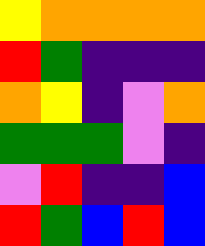[["yellow", "orange", "orange", "orange", "orange"], ["red", "green", "indigo", "indigo", "indigo"], ["orange", "yellow", "indigo", "violet", "orange"], ["green", "green", "green", "violet", "indigo"], ["violet", "red", "indigo", "indigo", "blue"], ["red", "green", "blue", "red", "blue"]]